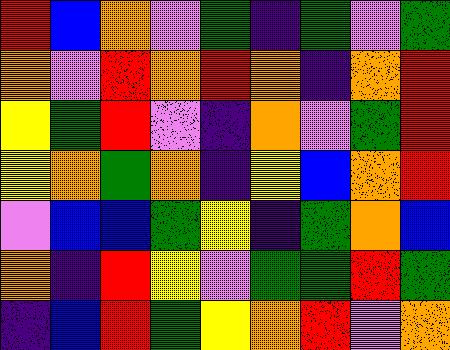[["red", "blue", "orange", "violet", "green", "indigo", "green", "violet", "green"], ["orange", "violet", "red", "orange", "red", "orange", "indigo", "orange", "red"], ["yellow", "green", "red", "violet", "indigo", "orange", "violet", "green", "red"], ["yellow", "orange", "green", "orange", "indigo", "yellow", "blue", "orange", "red"], ["violet", "blue", "blue", "green", "yellow", "indigo", "green", "orange", "blue"], ["orange", "indigo", "red", "yellow", "violet", "green", "green", "red", "green"], ["indigo", "blue", "red", "green", "yellow", "orange", "red", "violet", "orange"]]